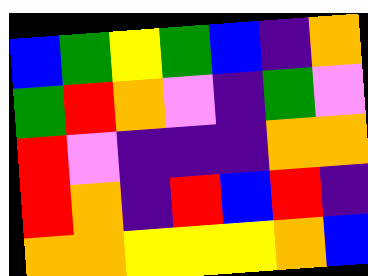[["blue", "green", "yellow", "green", "blue", "indigo", "orange"], ["green", "red", "orange", "violet", "indigo", "green", "violet"], ["red", "violet", "indigo", "indigo", "indigo", "orange", "orange"], ["red", "orange", "indigo", "red", "blue", "red", "indigo"], ["orange", "orange", "yellow", "yellow", "yellow", "orange", "blue"]]